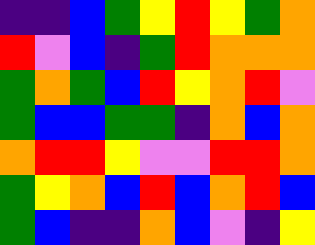[["indigo", "indigo", "blue", "green", "yellow", "red", "yellow", "green", "orange"], ["red", "violet", "blue", "indigo", "green", "red", "orange", "orange", "orange"], ["green", "orange", "green", "blue", "red", "yellow", "orange", "red", "violet"], ["green", "blue", "blue", "green", "green", "indigo", "orange", "blue", "orange"], ["orange", "red", "red", "yellow", "violet", "violet", "red", "red", "orange"], ["green", "yellow", "orange", "blue", "red", "blue", "orange", "red", "blue"], ["green", "blue", "indigo", "indigo", "orange", "blue", "violet", "indigo", "yellow"]]